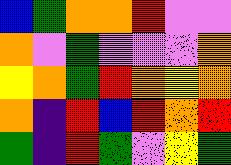[["blue", "green", "orange", "orange", "red", "violet", "violet"], ["orange", "violet", "green", "violet", "violet", "violet", "orange"], ["yellow", "orange", "green", "red", "orange", "yellow", "orange"], ["orange", "indigo", "red", "blue", "red", "orange", "red"], ["green", "indigo", "red", "green", "violet", "yellow", "green"]]